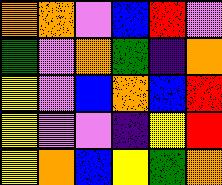[["orange", "orange", "violet", "blue", "red", "violet"], ["green", "violet", "orange", "green", "indigo", "orange"], ["yellow", "violet", "blue", "orange", "blue", "red"], ["yellow", "violet", "violet", "indigo", "yellow", "red"], ["yellow", "orange", "blue", "yellow", "green", "orange"]]